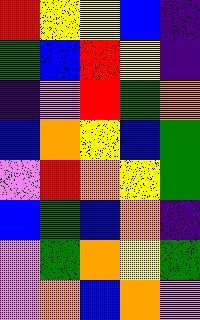[["red", "yellow", "yellow", "blue", "indigo"], ["green", "blue", "red", "yellow", "indigo"], ["indigo", "violet", "red", "green", "orange"], ["blue", "orange", "yellow", "blue", "green"], ["violet", "red", "orange", "yellow", "green"], ["blue", "green", "blue", "orange", "indigo"], ["violet", "green", "orange", "yellow", "green"], ["violet", "orange", "blue", "orange", "violet"]]